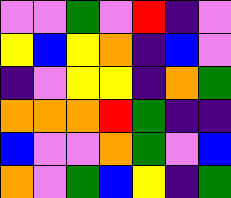[["violet", "violet", "green", "violet", "red", "indigo", "violet"], ["yellow", "blue", "yellow", "orange", "indigo", "blue", "violet"], ["indigo", "violet", "yellow", "yellow", "indigo", "orange", "green"], ["orange", "orange", "orange", "red", "green", "indigo", "indigo"], ["blue", "violet", "violet", "orange", "green", "violet", "blue"], ["orange", "violet", "green", "blue", "yellow", "indigo", "green"]]